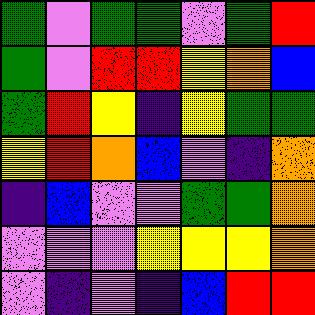[["green", "violet", "green", "green", "violet", "green", "red"], ["green", "violet", "red", "red", "yellow", "orange", "blue"], ["green", "red", "yellow", "indigo", "yellow", "green", "green"], ["yellow", "red", "orange", "blue", "violet", "indigo", "orange"], ["indigo", "blue", "violet", "violet", "green", "green", "orange"], ["violet", "violet", "violet", "yellow", "yellow", "yellow", "orange"], ["violet", "indigo", "violet", "indigo", "blue", "red", "red"]]